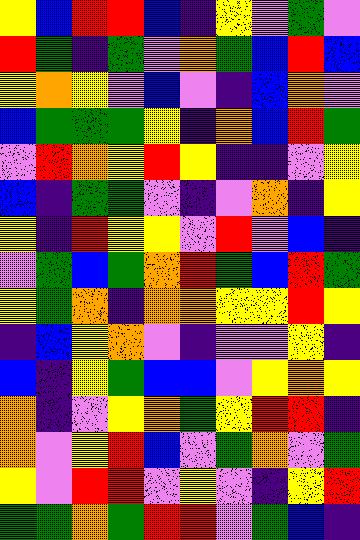[["yellow", "blue", "red", "red", "blue", "indigo", "yellow", "violet", "green", "violet"], ["red", "green", "indigo", "green", "violet", "orange", "green", "blue", "red", "blue"], ["yellow", "orange", "yellow", "violet", "blue", "violet", "indigo", "blue", "orange", "violet"], ["blue", "green", "green", "green", "yellow", "indigo", "orange", "blue", "red", "green"], ["violet", "red", "orange", "yellow", "red", "yellow", "indigo", "indigo", "violet", "yellow"], ["blue", "indigo", "green", "green", "violet", "indigo", "violet", "orange", "indigo", "yellow"], ["yellow", "indigo", "red", "yellow", "yellow", "violet", "red", "violet", "blue", "indigo"], ["violet", "green", "blue", "green", "orange", "red", "green", "blue", "red", "green"], ["yellow", "green", "orange", "indigo", "orange", "orange", "yellow", "yellow", "red", "yellow"], ["indigo", "blue", "yellow", "orange", "violet", "indigo", "violet", "violet", "yellow", "indigo"], ["blue", "indigo", "yellow", "green", "blue", "blue", "violet", "yellow", "orange", "yellow"], ["orange", "indigo", "violet", "yellow", "orange", "green", "yellow", "red", "red", "indigo"], ["orange", "violet", "yellow", "red", "blue", "violet", "green", "orange", "violet", "green"], ["yellow", "violet", "red", "red", "violet", "yellow", "violet", "indigo", "yellow", "red"], ["green", "green", "orange", "green", "red", "red", "violet", "green", "blue", "indigo"]]